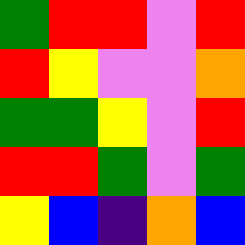[["green", "red", "red", "violet", "red"], ["red", "yellow", "violet", "violet", "orange"], ["green", "green", "yellow", "violet", "red"], ["red", "red", "green", "violet", "green"], ["yellow", "blue", "indigo", "orange", "blue"]]